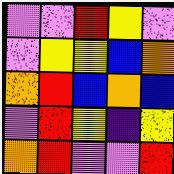[["violet", "violet", "red", "yellow", "violet"], ["violet", "yellow", "yellow", "blue", "orange"], ["orange", "red", "blue", "orange", "blue"], ["violet", "red", "yellow", "indigo", "yellow"], ["orange", "red", "violet", "violet", "red"]]